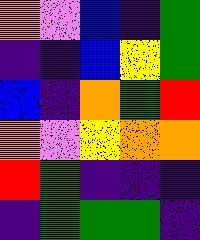[["orange", "violet", "blue", "indigo", "green"], ["indigo", "indigo", "blue", "yellow", "green"], ["blue", "indigo", "orange", "green", "red"], ["orange", "violet", "yellow", "orange", "orange"], ["red", "green", "indigo", "indigo", "indigo"], ["indigo", "green", "green", "green", "indigo"]]